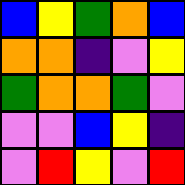[["blue", "yellow", "green", "orange", "blue"], ["orange", "orange", "indigo", "violet", "yellow"], ["green", "orange", "orange", "green", "violet"], ["violet", "violet", "blue", "yellow", "indigo"], ["violet", "red", "yellow", "violet", "red"]]